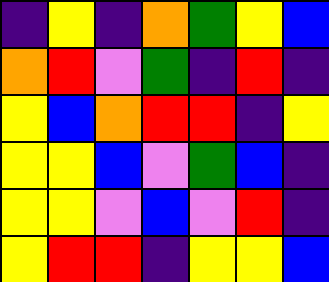[["indigo", "yellow", "indigo", "orange", "green", "yellow", "blue"], ["orange", "red", "violet", "green", "indigo", "red", "indigo"], ["yellow", "blue", "orange", "red", "red", "indigo", "yellow"], ["yellow", "yellow", "blue", "violet", "green", "blue", "indigo"], ["yellow", "yellow", "violet", "blue", "violet", "red", "indigo"], ["yellow", "red", "red", "indigo", "yellow", "yellow", "blue"]]